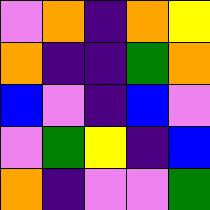[["violet", "orange", "indigo", "orange", "yellow"], ["orange", "indigo", "indigo", "green", "orange"], ["blue", "violet", "indigo", "blue", "violet"], ["violet", "green", "yellow", "indigo", "blue"], ["orange", "indigo", "violet", "violet", "green"]]